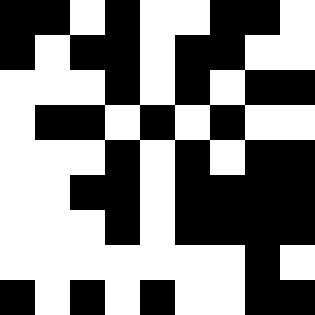[["black", "black", "white", "black", "white", "white", "black", "black", "white"], ["black", "white", "black", "black", "white", "black", "black", "white", "white"], ["white", "white", "white", "black", "white", "black", "white", "black", "black"], ["white", "black", "black", "white", "black", "white", "black", "white", "white"], ["white", "white", "white", "black", "white", "black", "white", "black", "black"], ["white", "white", "black", "black", "white", "black", "black", "black", "black"], ["white", "white", "white", "black", "white", "black", "black", "black", "black"], ["white", "white", "white", "white", "white", "white", "white", "black", "white"], ["black", "white", "black", "white", "black", "white", "white", "black", "black"]]